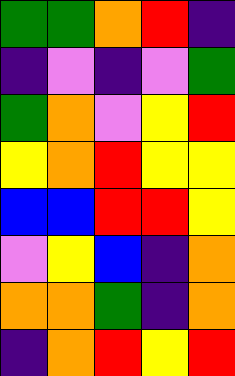[["green", "green", "orange", "red", "indigo"], ["indigo", "violet", "indigo", "violet", "green"], ["green", "orange", "violet", "yellow", "red"], ["yellow", "orange", "red", "yellow", "yellow"], ["blue", "blue", "red", "red", "yellow"], ["violet", "yellow", "blue", "indigo", "orange"], ["orange", "orange", "green", "indigo", "orange"], ["indigo", "orange", "red", "yellow", "red"]]